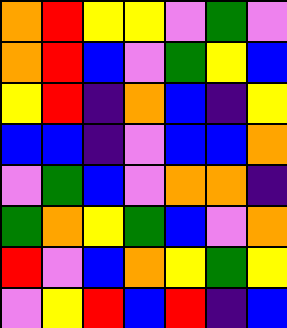[["orange", "red", "yellow", "yellow", "violet", "green", "violet"], ["orange", "red", "blue", "violet", "green", "yellow", "blue"], ["yellow", "red", "indigo", "orange", "blue", "indigo", "yellow"], ["blue", "blue", "indigo", "violet", "blue", "blue", "orange"], ["violet", "green", "blue", "violet", "orange", "orange", "indigo"], ["green", "orange", "yellow", "green", "blue", "violet", "orange"], ["red", "violet", "blue", "orange", "yellow", "green", "yellow"], ["violet", "yellow", "red", "blue", "red", "indigo", "blue"]]